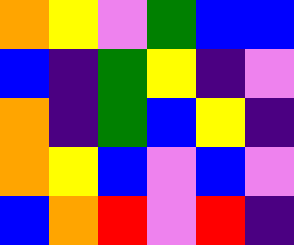[["orange", "yellow", "violet", "green", "blue", "blue"], ["blue", "indigo", "green", "yellow", "indigo", "violet"], ["orange", "indigo", "green", "blue", "yellow", "indigo"], ["orange", "yellow", "blue", "violet", "blue", "violet"], ["blue", "orange", "red", "violet", "red", "indigo"]]